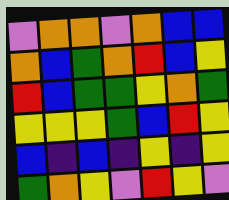[["violet", "orange", "orange", "violet", "orange", "blue", "blue"], ["orange", "blue", "green", "orange", "red", "blue", "yellow"], ["red", "blue", "green", "green", "yellow", "orange", "green"], ["yellow", "yellow", "yellow", "green", "blue", "red", "yellow"], ["blue", "indigo", "blue", "indigo", "yellow", "indigo", "yellow"], ["green", "orange", "yellow", "violet", "red", "yellow", "violet"]]